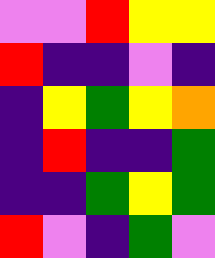[["violet", "violet", "red", "yellow", "yellow"], ["red", "indigo", "indigo", "violet", "indigo"], ["indigo", "yellow", "green", "yellow", "orange"], ["indigo", "red", "indigo", "indigo", "green"], ["indigo", "indigo", "green", "yellow", "green"], ["red", "violet", "indigo", "green", "violet"]]